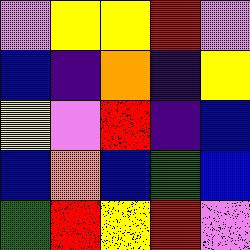[["violet", "yellow", "yellow", "red", "violet"], ["blue", "indigo", "orange", "indigo", "yellow"], ["yellow", "violet", "red", "indigo", "blue"], ["blue", "orange", "blue", "green", "blue"], ["green", "red", "yellow", "red", "violet"]]